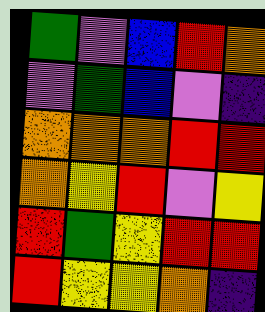[["green", "violet", "blue", "red", "orange"], ["violet", "green", "blue", "violet", "indigo"], ["orange", "orange", "orange", "red", "red"], ["orange", "yellow", "red", "violet", "yellow"], ["red", "green", "yellow", "red", "red"], ["red", "yellow", "yellow", "orange", "indigo"]]